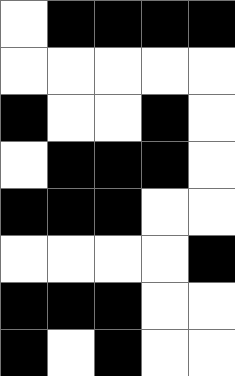[["white", "black", "black", "black", "black"], ["white", "white", "white", "white", "white"], ["black", "white", "white", "black", "white"], ["white", "black", "black", "black", "white"], ["black", "black", "black", "white", "white"], ["white", "white", "white", "white", "black"], ["black", "black", "black", "white", "white"], ["black", "white", "black", "white", "white"]]